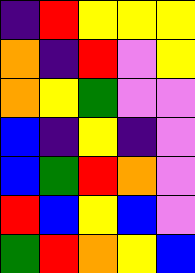[["indigo", "red", "yellow", "yellow", "yellow"], ["orange", "indigo", "red", "violet", "yellow"], ["orange", "yellow", "green", "violet", "violet"], ["blue", "indigo", "yellow", "indigo", "violet"], ["blue", "green", "red", "orange", "violet"], ["red", "blue", "yellow", "blue", "violet"], ["green", "red", "orange", "yellow", "blue"]]